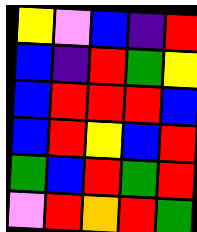[["yellow", "violet", "blue", "indigo", "red"], ["blue", "indigo", "red", "green", "yellow"], ["blue", "red", "red", "red", "blue"], ["blue", "red", "yellow", "blue", "red"], ["green", "blue", "red", "green", "red"], ["violet", "red", "orange", "red", "green"]]